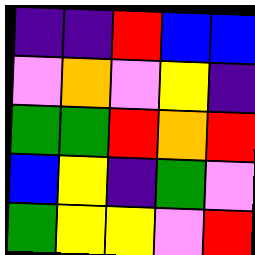[["indigo", "indigo", "red", "blue", "blue"], ["violet", "orange", "violet", "yellow", "indigo"], ["green", "green", "red", "orange", "red"], ["blue", "yellow", "indigo", "green", "violet"], ["green", "yellow", "yellow", "violet", "red"]]